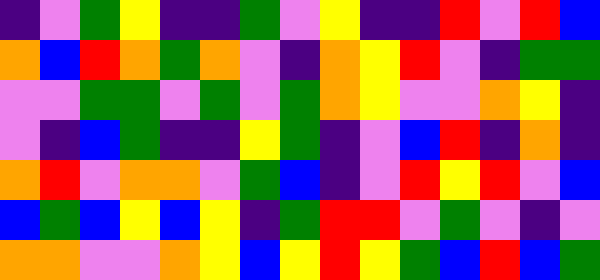[["indigo", "violet", "green", "yellow", "indigo", "indigo", "green", "violet", "yellow", "indigo", "indigo", "red", "violet", "red", "blue"], ["orange", "blue", "red", "orange", "green", "orange", "violet", "indigo", "orange", "yellow", "red", "violet", "indigo", "green", "green"], ["violet", "violet", "green", "green", "violet", "green", "violet", "green", "orange", "yellow", "violet", "violet", "orange", "yellow", "indigo"], ["violet", "indigo", "blue", "green", "indigo", "indigo", "yellow", "green", "indigo", "violet", "blue", "red", "indigo", "orange", "indigo"], ["orange", "red", "violet", "orange", "orange", "violet", "green", "blue", "indigo", "violet", "red", "yellow", "red", "violet", "blue"], ["blue", "green", "blue", "yellow", "blue", "yellow", "indigo", "green", "red", "red", "violet", "green", "violet", "indigo", "violet"], ["orange", "orange", "violet", "violet", "orange", "yellow", "blue", "yellow", "red", "yellow", "green", "blue", "red", "blue", "green"]]